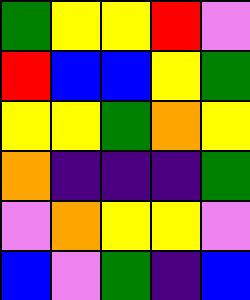[["green", "yellow", "yellow", "red", "violet"], ["red", "blue", "blue", "yellow", "green"], ["yellow", "yellow", "green", "orange", "yellow"], ["orange", "indigo", "indigo", "indigo", "green"], ["violet", "orange", "yellow", "yellow", "violet"], ["blue", "violet", "green", "indigo", "blue"]]